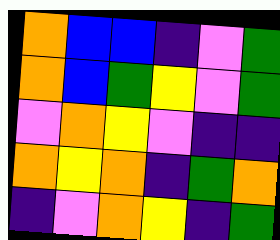[["orange", "blue", "blue", "indigo", "violet", "green"], ["orange", "blue", "green", "yellow", "violet", "green"], ["violet", "orange", "yellow", "violet", "indigo", "indigo"], ["orange", "yellow", "orange", "indigo", "green", "orange"], ["indigo", "violet", "orange", "yellow", "indigo", "green"]]